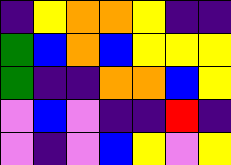[["indigo", "yellow", "orange", "orange", "yellow", "indigo", "indigo"], ["green", "blue", "orange", "blue", "yellow", "yellow", "yellow"], ["green", "indigo", "indigo", "orange", "orange", "blue", "yellow"], ["violet", "blue", "violet", "indigo", "indigo", "red", "indigo"], ["violet", "indigo", "violet", "blue", "yellow", "violet", "yellow"]]